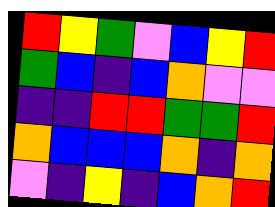[["red", "yellow", "green", "violet", "blue", "yellow", "red"], ["green", "blue", "indigo", "blue", "orange", "violet", "violet"], ["indigo", "indigo", "red", "red", "green", "green", "red"], ["orange", "blue", "blue", "blue", "orange", "indigo", "orange"], ["violet", "indigo", "yellow", "indigo", "blue", "orange", "red"]]